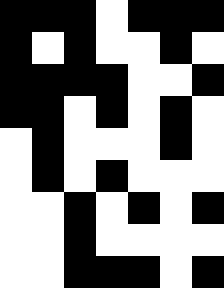[["black", "black", "black", "white", "black", "black", "black"], ["black", "white", "black", "white", "white", "black", "white"], ["black", "black", "black", "black", "white", "white", "black"], ["black", "black", "white", "black", "white", "black", "white"], ["white", "black", "white", "white", "white", "black", "white"], ["white", "black", "white", "black", "white", "white", "white"], ["white", "white", "black", "white", "black", "white", "black"], ["white", "white", "black", "white", "white", "white", "white"], ["white", "white", "black", "black", "black", "white", "black"]]